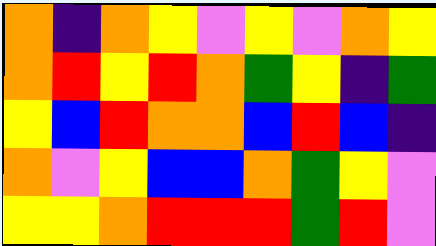[["orange", "indigo", "orange", "yellow", "violet", "yellow", "violet", "orange", "yellow"], ["orange", "red", "yellow", "red", "orange", "green", "yellow", "indigo", "green"], ["yellow", "blue", "red", "orange", "orange", "blue", "red", "blue", "indigo"], ["orange", "violet", "yellow", "blue", "blue", "orange", "green", "yellow", "violet"], ["yellow", "yellow", "orange", "red", "red", "red", "green", "red", "violet"]]